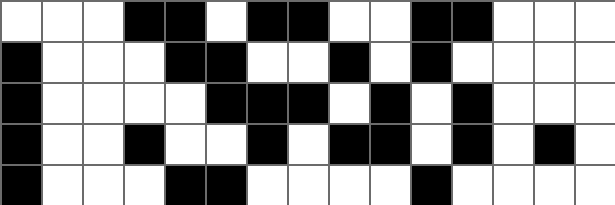[["white", "white", "white", "black", "black", "white", "black", "black", "white", "white", "black", "black", "white", "white", "white"], ["black", "white", "white", "white", "black", "black", "white", "white", "black", "white", "black", "white", "white", "white", "white"], ["black", "white", "white", "white", "white", "black", "black", "black", "white", "black", "white", "black", "white", "white", "white"], ["black", "white", "white", "black", "white", "white", "black", "white", "black", "black", "white", "black", "white", "black", "white"], ["black", "white", "white", "white", "black", "black", "white", "white", "white", "white", "black", "white", "white", "white", "white"]]